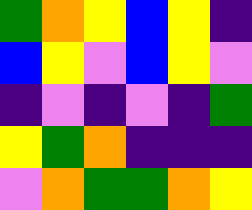[["green", "orange", "yellow", "blue", "yellow", "indigo"], ["blue", "yellow", "violet", "blue", "yellow", "violet"], ["indigo", "violet", "indigo", "violet", "indigo", "green"], ["yellow", "green", "orange", "indigo", "indigo", "indigo"], ["violet", "orange", "green", "green", "orange", "yellow"]]